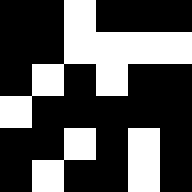[["black", "black", "white", "black", "black", "black"], ["black", "black", "white", "white", "white", "white"], ["black", "white", "black", "white", "black", "black"], ["white", "black", "black", "black", "black", "black"], ["black", "black", "white", "black", "white", "black"], ["black", "white", "black", "black", "white", "black"]]